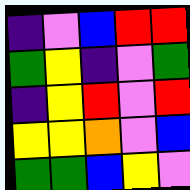[["indigo", "violet", "blue", "red", "red"], ["green", "yellow", "indigo", "violet", "green"], ["indigo", "yellow", "red", "violet", "red"], ["yellow", "yellow", "orange", "violet", "blue"], ["green", "green", "blue", "yellow", "violet"]]